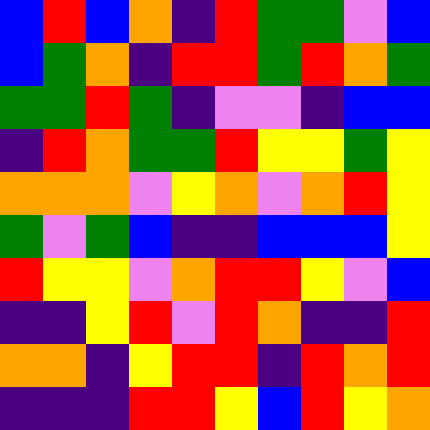[["blue", "red", "blue", "orange", "indigo", "red", "green", "green", "violet", "blue"], ["blue", "green", "orange", "indigo", "red", "red", "green", "red", "orange", "green"], ["green", "green", "red", "green", "indigo", "violet", "violet", "indigo", "blue", "blue"], ["indigo", "red", "orange", "green", "green", "red", "yellow", "yellow", "green", "yellow"], ["orange", "orange", "orange", "violet", "yellow", "orange", "violet", "orange", "red", "yellow"], ["green", "violet", "green", "blue", "indigo", "indigo", "blue", "blue", "blue", "yellow"], ["red", "yellow", "yellow", "violet", "orange", "red", "red", "yellow", "violet", "blue"], ["indigo", "indigo", "yellow", "red", "violet", "red", "orange", "indigo", "indigo", "red"], ["orange", "orange", "indigo", "yellow", "red", "red", "indigo", "red", "orange", "red"], ["indigo", "indigo", "indigo", "red", "red", "yellow", "blue", "red", "yellow", "orange"]]